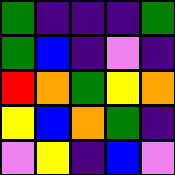[["green", "indigo", "indigo", "indigo", "green"], ["green", "blue", "indigo", "violet", "indigo"], ["red", "orange", "green", "yellow", "orange"], ["yellow", "blue", "orange", "green", "indigo"], ["violet", "yellow", "indigo", "blue", "violet"]]